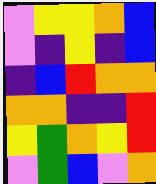[["violet", "yellow", "yellow", "orange", "blue"], ["violet", "indigo", "yellow", "indigo", "blue"], ["indigo", "blue", "red", "orange", "orange"], ["orange", "orange", "indigo", "indigo", "red"], ["yellow", "green", "orange", "yellow", "red"], ["violet", "green", "blue", "violet", "orange"]]